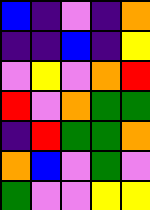[["blue", "indigo", "violet", "indigo", "orange"], ["indigo", "indigo", "blue", "indigo", "yellow"], ["violet", "yellow", "violet", "orange", "red"], ["red", "violet", "orange", "green", "green"], ["indigo", "red", "green", "green", "orange"], ["orange", "blue", "violet", "green", "violet"], ["green", "violet", "violet", "yellow", "yellow"]]